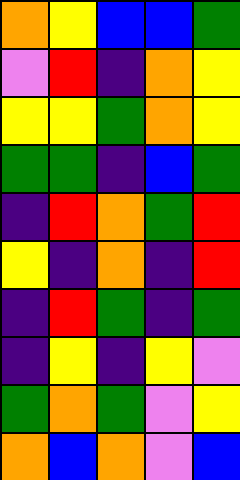[["orange", "yellow", "blue", "blue", "green"], ["violet", "red", "indigo", "orange", "yellow"], ["yellow", "yellow", "green", "orange", "yellow"], ["green", "green", "indigo", "blue", "green"], ["indigo", "red", "orange", "green", "red"], ["yellow", "indigo", "orange", "indigo", "red"], ["indigo", "red", "green", "indigo", "green"], ["indigo", "yellow", "indigo", "yellow", "violet"], ["green", "orange", "green", "violet", "yellow"], ["orange", "blue", "orange", "violet", "blue"]]